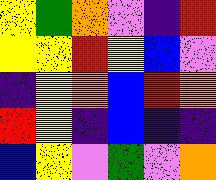[["yellow", "green", "orange", "violet", "indigo", "red"], ["yellow", "yellow", "red", "yellow", "blue", "violet"], ["indigo", "yellow", "orange", "blue", "red", "orange"], ["red", "yellow", "indigo", "blue", "indigo", "indigo"], ["blue", "yellow", "violet", "green", "violet", "orange"]]